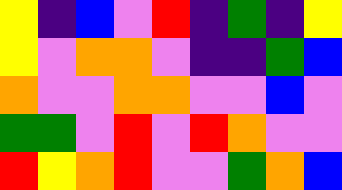[["yellow", "indigo", "blue", "violet", "red", "indigo", "green", "indigo", "yellow"], ["yellow", "violet", "orange", "orange", "violet", "indigo", "indigo", "green", "blue"], ["orange", "violet", "violet", "orange", "orange", "violet", "violet", "blue", "violet"], ["green", "green", "violet", "red", "violet", "red", "orange", "violet", "violet"], ["red", "yellow", "orange", "red", "violet", "violet", "green", "orange", "blue"]]